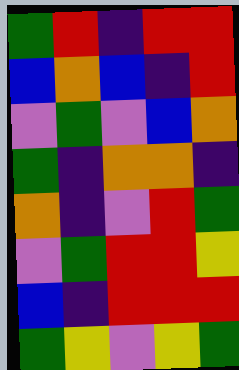[["green", "red", "indigo", "red", "red"], ["blue", "orange", "blue", "indigo", "red"], ["violet", "green", "violet", "blue", "orange"], ["green", "indigo", "orange", "orange", "indigo"], ["orange", "indigo", "violet", "red", "green"], ["violet", "green", "red", "red", "yellow"], ["blue", "indigo", "red", "red", "red"], ["green", "yellow", "violet", "yellow", "green"]]